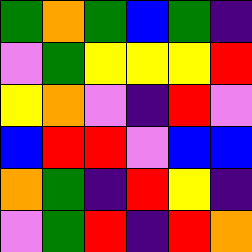[["green", "orange", "green", "blue", "green", "indigo"], ["violet", "green", "yellow", "yellow", "yellow", "red"], ["yellow", "orange", "violet", "indigo", "red", "violet"], ["blue", "red", "red", "violet", "blue", "blue"], ["orange", "green", "indigo", "red", "yellow", "indigo"], ["violet", "green", "red", "indigo", "red", "orange"]]